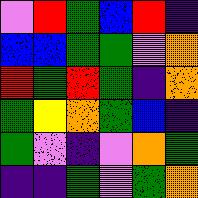[["violet", "red", "green", "blue", "red", "indigo"], ["blue", "blue", "green", "green", "violet", "orange"], ["red", "green", "red", "green", "indigo", "orange"], ["green", "yellow", "orange", "green", "blue", "indigo"], ["green", "violet", "indigo", "violet", "orange", "green"], ["indigo", "indigo", "green", "violet", "green", "orange"]]